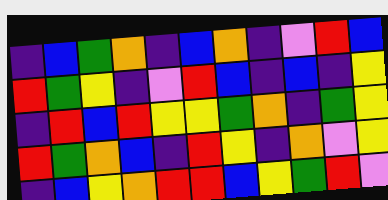[["indigo", "blue", "green", "orange", "indigo", "blue", "orange", "indigo", "violet", "red", "blue"], ["red", "green", "yellow", "indigo", "violet", "red", "blue", "indigo", "blue", "indigo", "yellow"], ["indigo", "red", "blue", "red", "yellow", "yellow", "green", "orange", "indigo", "green", "yellow"], ["red", "green", "orange", "blue", "indigo", "red", "yellow", "indigo", "orange", "violet", "yellow"], ["indigo", "blue", "yellow", "orange", "red", "red", "blue", "yellow", "green", "red", "violet"]]